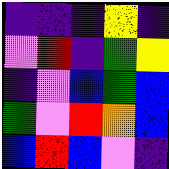[["indigo", "indigo", "indigo", "yellow", "indigo"], ["violet", "red", "indigo", "green", "yellow"], ["indigo", "violet", "blue", "green", "blue"], ["green", "violet", "red", "orange", "blue"], ["blue", "red", "blue", "violet", "indigo"]]